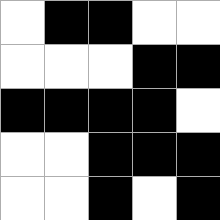[["white", "black", "black", "white", "white"], ["white", "white", "white", "black", "black"], ["black", "black", "black", "black", "white"], ["white", "white", "black", "black", "black"], ["white", "white", "black", "white", "black"]]